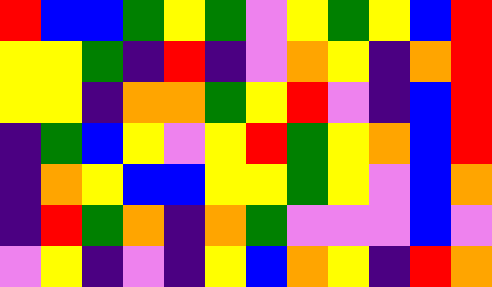[["red", "blue", "blue", "green", "yellow", "green", "violet", "yellow", "green", "yellow", "blue", "red"], ["yellow", "yellow", "green", "indigo", "red", "indigo", "violet", "orange", "yellow", "indigo", "orange", "red"], ["yellow", "yellow", "indigo", "orange", "orange", "green", "yellow", "red", "violet", "indigo", "blue", "red"], ["indigo", "green", "blue", "yellow", "violet", "yellow", "red", "green", "yellow", "orange", "blue", "red"], ["indigo", "orange", "yellow", "blue", "blue", "yellow", "yellow", "green", "yellow", "violet", "blue", "orange"], ["indigo", "red", "green", "orange", "indigo", "orange", "green", "violet", "violet", "violet", "blue", "violet"], ["violet", "yellow", "indigo", "violet", "indigo", "yellow", "blue", "orange", "yellow", "indigo", "red", "orange"]]